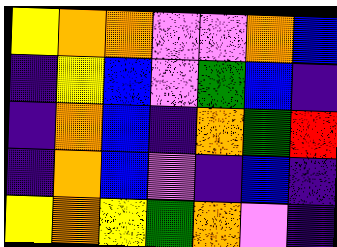[["yellow", "orange", "orange", "violet", "violet", "orange", "blue"], ["indigo", "yellow", "blue", "violet", "green", "blue", "indigo"], ["indigo", "orange", "blue", "indigo", "orange", "green", "red"], ["indigo", "orange", "blue", "violet", "indigo", "blue", "indigo"], ["yellow", "orange", "yellow", "green", "orange", "violet", "indigo"]]